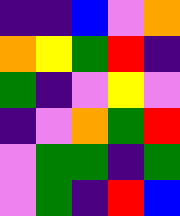[["indigo", "indigo", "blue", "violet", "orange"], ["orange", "yellow", "green", "red", "indigo"], ["green", "indigo", "violet", "yellow", "violet"], ["indigo", "violet", "orange", "green", "red"], ["violet", "green", "green", "indigo", "green"], ["violet", "green", "indigo", "red", "blue"]]